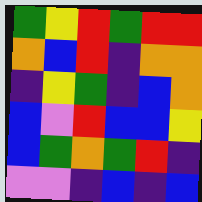[["green", "yellow", "red", "green", "red", "red"], ["orange", "blue", "red", "indigo", "orange", "orange"], ["indigo", "yellow", "green", "indigo", "blue", "orange"], ["blue", "violet", "red", "blue", "blue", "yellow"], ["blue", "green", "orange", "green", "red", "indigo"], ["violet", "violet", "indigo", "blue", "indigo", "blue"]]